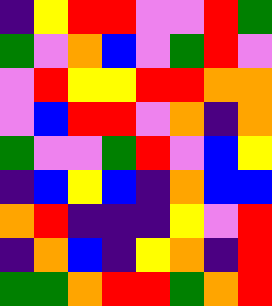[["indigo", "yellow", "red", "red", "violet", "violet", "red", "green"], ["green", "violet", "orange", "blue", "violet", "green", "red", "violet"], ["violet", "red", "yellow", "yellow", "red", "red", "orange", "orange"], ["violet", "blue", "red", "red", "violet", "orange", "indigo", "orange"], ["green", "violet", "violet", "green", "red", "violet", "blue", "yellow"], ["indigo", "blue", "yellow", "blue", "indigo", "orange", "blue", "blue"], ["orange", "red", "indigo", "indigo", "indigo", "yellow", "violet", "red"], ["indigo", "orange", "blue", "indigo", "yellow", "orange", "indigo", "red"], ["green", "green", "orange", "red", "red", "green", "orange", "red"]]